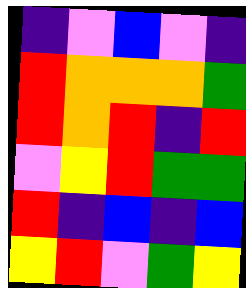[["indigo", "violet", "blue", "violet", "indigo"], ["red", "orange", "orange", "orange", "green"], ["red", "orange", "red", "indigo", "red"], ["violet", "yellow", "red", "green", "green"], ["red", "indigo", "blue", "indigo", "blue"], ["yellow", "red", "violet", "green", "yellow"]]